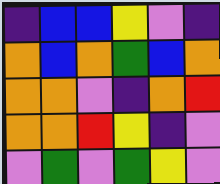[["indigo", "blue", "blue", "yellow", "violet", "indigo"], ["orange", "blue", "orange", "green", "blue", "orange"], ["orange", "orange", "violet", "indigo", "orange", "red"], ["orange", "orange", "red", "yellow", "indigo", "violet"], ["violet", "green", "violet", "green", "yellow", "violet"]]